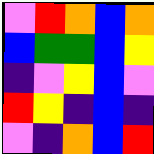[["violet", "red", "orange", "blue", "orange"], ["blue", "green", "green", "blue", "yellow"], ["indigo", "violet", "yellow", "blue", "violet"], ["red", "yellow", "indigo", "blue", "indigo"], ["violet", "indigo", "orange", "blue", "red"]]